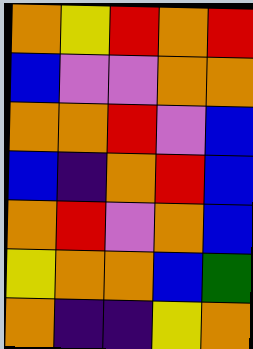[["orange", "yellow", "red", "orange", "red"], ["blue", "violet", "violet", "orange", "orange"], ["orange", "orange", "red", "violet", "blue"], ["blue", "indigo", "orange", "red", "blue"], ["orange", "red", "violet", "orange", "blue"], ["yellow", "orange", "orange", "blue", "green"], ["orange", "indigo", "indigo", "yellow", "orange"]]